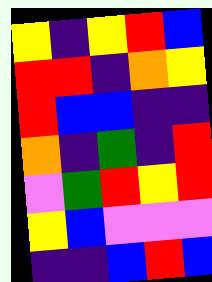[["yellow", "indigo", "yellow", "red", "blue"], ["red", "red", "indigo", "orange", "yellow"], ["red", "blue", "blue", "indigo", "indigo"], ["orange", "indigo", "green", "indigo", "red"], ["violet", "green", "red", "yellow", "red"], ["yellow", "blue", "violet", "violet", "violet"], ["indigo", "indigo", "blue", "red", "blue"]]